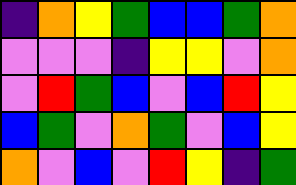[["indigo", "orange", "yellow", "green", "blue", "blue", "green", "orange"], ["violet", "violet", "violet", "indigo", "yellow", "yellow", "violet", "orange"], ["violet", "red", "green", "blue", "violet", "blue", "red", "yellow"], ["blue", "green", "violet", "orange", "green", "violet", "blue", "yellow"], ["orange", "violet", "blue", "violet", "red", "yellow", "indigo", "green"]]